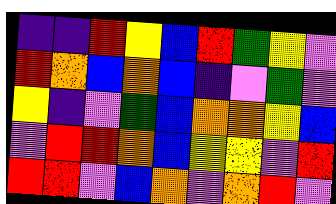[["indigo", "indigo", "red", "yellow", "blue", "red", "green", "yellow", "violet"], ["red", "orange", "blue", "orange", "blue", "indigo", "violet", "green", "violet"], ["yellow", "indigo", "violet", "green", "blue", "orange", "orange", "yellow", "blue"], ["violet", "red", "red", "orange", "blue", "yellow", "yellow", "violet", "red"], ["red", "red", "violet", "blue", "orange", "violet", "orange", "red", "violet"]]